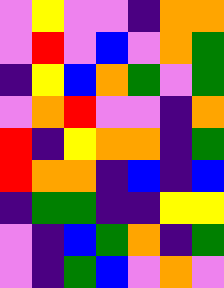[["violet", "yellow", "violet", "violet", "indigo", "orange", "orange"], ["violet", "red", "violet", "blue", "violet", "orange", "green"], ["indigo", "yellow", "blue", "orange", "green", "violet", "green"], ["violet", "orange", "red", "violet", "violet", "indigo", "orange"], ["red", "indigo", "yellow", "orange", "orange", "indigo", "green"], ["red", "orange", "orange", "indigo", "blue", "indigo", "blue"], ["indigo", "green", "green", "indigo", "indigo", "yellow", "yellow"], ["violet", "indigo", "blue", "green", "orange", "indigo", "green"], ["violet", "indigo", "green", "blue", "violet", "orange", "violet"]]